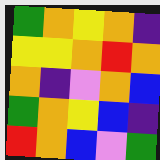[["green", "orange", "yellow", "orange", "indigo"], ["yellow", "yellow", "orange", "red", "orange"], ["orange", "indigo", "violet", "orange", "blue"], ["green", "orange", "yellow", "blue", "indigo"], ["red", "orange", "blue", "violet", "green"]]